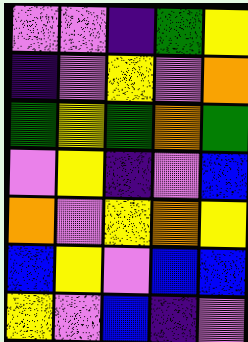[["violet", "violet", "indigo", "green", "yellow"], ["indigo", "violet", "yellow", "violet", "orange"], ["green", "yellow", "green", "orange", "green"], ["violet", "yellow", "indigo", "violet", "blue"], ["orange", "violet", "yellow", "orange", "yellow"], ["blue", "yellow", "violet", "blue", "blue"], ["yellow", "violet", "blue", "indigo", "violet"]]